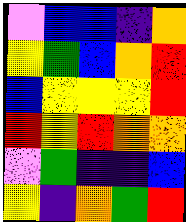[["violet", "blue", "blue", "indigo", "orange"], ["yellow", "green", "blue", "orange", "red"], ["blue", "yellow", "yellow", "yellow", "red"], ["red", "yellow", "red", "orange", "orange"], ["violet", "green", "indigo", "indigo", "blue"], ["yellow", "indigo", "orange", "green", "red"]]